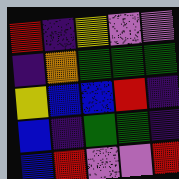[["red", "indigo", "yellow", "violet", "violet"], ["indigo", "orange", "green", "green", "green"], ["yellow", "blue", "blue", "red", "indigo"], ["blue", "indigo", "green", "green", "indigo"], ["blue", "red", "violet", "violet", "red"]]